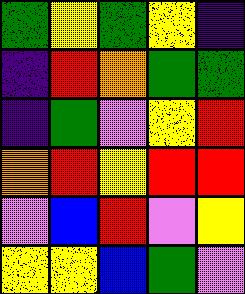[["green", "yellow", "green", "yellow", "indigo"], ["indigo", "red", "orange", "green", "green"], ["indigo", "green", "violet", "yellow", "red"], ["orange", "red", "yellow", "red", "red"], ["violet", "blue", "red", "violet", "yellow"], ["yellow", "yellow", "blue", "green", "violet"]]